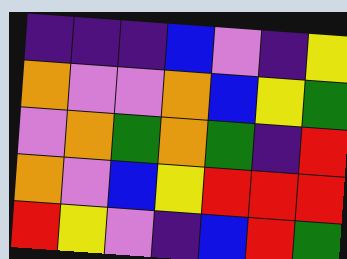[["indigo", "indigo", "indigo", "blue", "violet", "indigo", "yellow"], ["orange", "violet", "violet", "orange", "blue", "yellow", "green"], ["violet", "orange", "green", "orange", "green", "indigo", "red"], ["orange", "violet", "blue", "yellow", "red", "red", "red"], ["red", "yellow", "violet", "indigo", "blue", "red", "green"]]